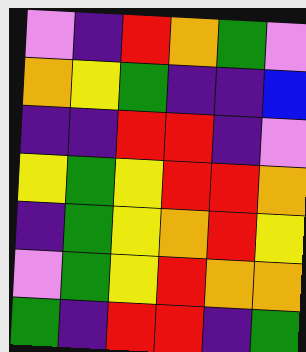[["violet", "indigo", "red", "orange", "green", "violet"], ["orange", "yellow", "green", "indigo", "indigo", "blue"], ["indigo", "indigo", "red", "red", "indigo", "violet"], ["yellow", "green", "yellow", "red", "red", "orange"], ["indigo", "green", "yellow", "orange", "red", "yellow"], ["violet", "green", "yellow", "red", "orange", "orange"], ["green", "indigo", "red", "red", "indigo", "green"]]